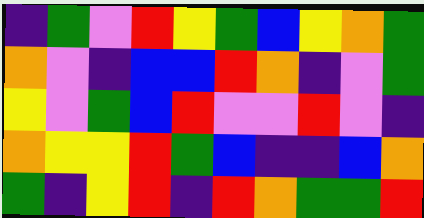[["indigo", "green", "violet", "red", "yellow", "green", "blue", "yellow", "orange", "green"], ["orange", "violet", "indigo", "blue", "blue", "red", "orange", "indigo", "violet", "green"], ["yellow", "violet", "green", "blue", "red", "violet", "violet", "red", "violet", "indigo"], ["orange", "yellow", "yellow", "red", "green", "blue", "indigo", "indigo", "blue", "orange"], ["green", "indigo", "yellow", "red", "indigo", "red", "orange", "green", "green", "red"]]